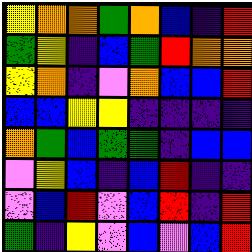[["yellow", "orange", "orange", "green", "orange", "blue", "indigo", "red"], ["green", "yellow", "indigo", "blue", "green", "red", "orange", "orange"], ["yellow", "orange", "indigo", "violet", "orange", "blue", "blue", "red"], ["blue", "blue", "yellow", "yellow", "indigo", "indigo", "indigo", "indigo"], ["orange", "green", "blue", "green", "green", "indigo", "blue", "blue"], ["violet", "yellow", "blue", "indigo", "blue", "red", "indigo", "indigo"], ["violet", "blue", "red", "violet", "blue", "red", "indigo", "red"], ["green", "indigo", "yellow", "violet", "blue", "violet", "blue", "red"]]